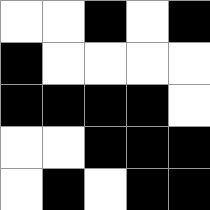[["white", "white", "black", "white", "black"], ["black", "white", "white", "white", "white"], ["black", "black", "black", "black", "white"], ["white", "white", "black", "black", "black"], ["white", "black", "white", "black", "black"]]